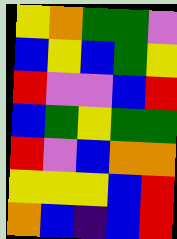[["yellow", "orange", "green", "green", "violet"], ["blue", "yellow", "blue", "green", "yellow"], ["red", "violet", "violet", "blue", "red"], ["blue", "green", "yellow", "green", "green"], ["red", "violet", "blue", "orange", "orange"], ["yellow", "yellow", "yellow", "blue", "red"], ["orange", "blue", "indigo", "blue", "red"]]